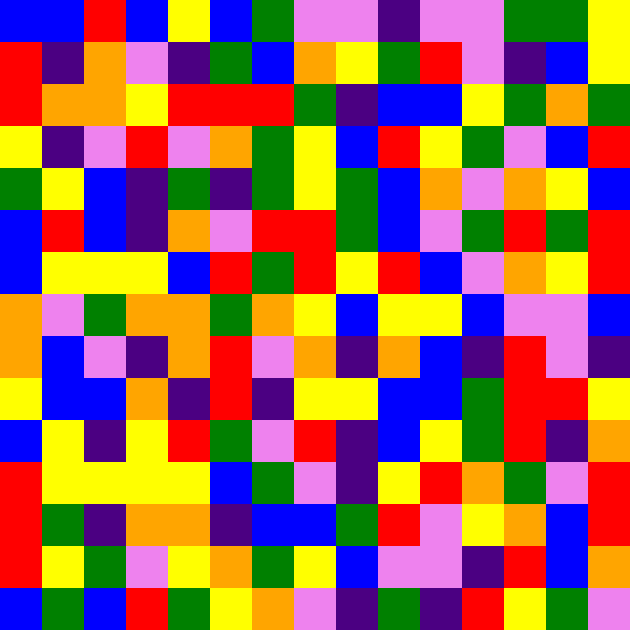[["blue", "blue", "red", "blue", "yellow", "blue", "green", "violet", "violet", "indigo", "violet", "violet", "green", "green", "yellow"], ["red", "indigo", "orange", "violet", "indigo", "green", "blue", "orange", "yellow", "green", "red", "violet", "indigo", "blue", "yellow"], ["red", "orange", "orange", "yellow", "red", "red", "red", "green", "indigo", "blue", "blue", "yellow", "green", "orange", "green"], ["yellow", "indigo", "violet", "red", "violet", "orange", "green", "yellow", "blue", "red", "yellow", "green", "violet", "blue", "red"], ["green", "yellow", "blue", "indigo", "green", "indigo", "green", "yellow", "green", "blue", "orange", "violet", "orange", "yellow", "blue"], ["blue", "red", "blue", "indigo", "orange", "violet", "red", "red", "green", "blue", "violet", "green", "red", "green", "red"], ["blue", "yellow", "yellow", "yellow", "blue", "red", "green", "red", "yellow", "red", "blue", "violet", "orange", "yellow", "red"], ["orange", "violet", "green", "orange", "orange", "green", "orange", "yellow", "blue", "yellow", "yellow", "blue", "violet", "violet", "blue"], ["orange", "blue", "violet", "indigo", "orange", "red", "violet", "orange", "indigo", "orange", "blue", "indigo", "red", "violet", "indigo"], ["yellow", "blue", "blue", "orange", "indigo", "red", "indigo", "yellow", "yellow", "blue", "blue", "green", "red", "red", "yellow"], ["blue", "yellow", "indigo", "yellow", "red", "green", "violet", "red", "indigo", "blue", "yellow", "green", "red", "indigo", "orange"], ["red", "yellow", "yellow", "yellow", "yellow", "blue", "green", "violet", "indigo", "yellow", "red", "orange", "green", "violet", "red"], ["red", "green", "indigo", "orange", "orange", "indigo", "blue", "blue", "green", "red", "violet", "yellow", "orange", "blue", "red"], ["red", "yellow", "green", "violet", "yellow", "orange", "green", "yellow", "blue", "violet", "violet", "indigo", "red", "blue", "orange"], ["blue", "green", "blue", "red", "green", "yellow", "orange", "violet", "indigo", "green", "indigo", "red", "yellow", "green", "violet"]]